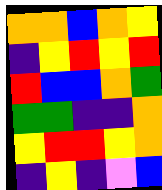[["orange", "orange", "blue", "orange", "yellow"], ["indigo", "yellow", "red", "yellow", "red"], ["red", "blue", "blue", "orange", "green"], ["green", "green", "indigo", "indigo", "orange"], ["yellow", "red", "red", "yellow", "orange"], ["indigo", "yellow", "indigo", "violet", "blue"]]